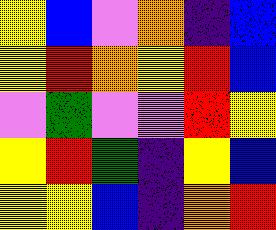[["yellow", "blue", "violet", "orange", "indigo", "blue"], ["yellow", "red", "orange", "yellow", "red", "blue"], ["violet", "green", "violet", "violet", "red", "yellow"], ["yellow", "red", "green", "indigo", "yellow", "blue"], ["yellow", "yellow", "blue", "indigo", "orange", "red"]]